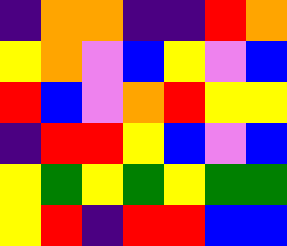[["indigo", "orange", "orange", "indigo", "indigo", "red", "orange"], ["yellow", "orange", "violet", "blue", "yellow", "violet", "blue"], ["red", "blue", "violet", "orange", "red", "yellow", "yellow"], ["indigo", "red", "red", "yellow", "blue", "violet", "blue"], ["yellow", "green", "yellow", "green", "yellow", "green", "green"], ["yellow", "red", "indigo", "red", "red", "blue", "blue"]]